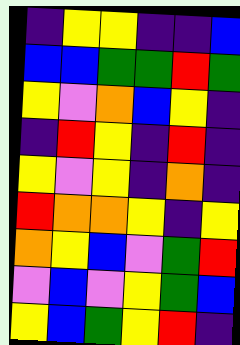[["indigo", "yellow", "yellow", "indigo", "indigo", "blue"], ["blue", "blue", "green", "green", "red", "green"], ["yellow", "violet", "orange", "blue", "yellow", "indigo"], ["indigo", "red", "yellow", "indigo", "red", "indigo"], ["yellow", "violet", "yellow", "indigo", "orange", "indigo"], ["red", "orange", "orange", "yellow", "indigo", "yellow"], ["orange", "yellow", "blue", "violet", "green", "red"], ["violet", "blue", "violet", "yellow", "green", "blue"], ["yellow", "blue", "green", "yellow", "red", "indigo"]]